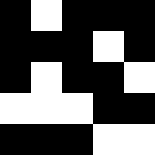[["black", "white", "black", "black", "black"], ["black", "black", "black", "white", "black"], ["black", "white", "black", "black", "white"], ["white", "white", "white", "black", "black"], ["black", "black", "black", "white", "white"]]